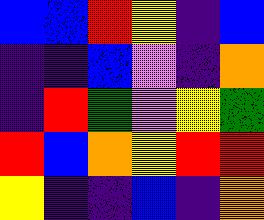[["blue", "blue", "red", "yellow", "indigo", "blue"], ["indigo", "indigo", "blue", "violet", "indigo", "orange"], ["indigo", "red", "green", "violet", "yellow", "green"], ["red", "blue", "orange", "yellow", "red", "red"], ["yellow", "indigo", "indigo", "blue", "indigo", "orange"]]